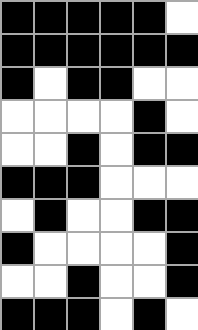[["black", "black", "black", "black", "black", "white"], ["black", "black", "black", "black", "black", "black"], ["black", "white", "black", "black", "white", "white"], ["white", "white", "white", "white", "black", "white"], ["white", "white", "black", "white", "black", "black"], ["black", "black", "black", "white", "white", "white"], ["white", "black", "white", "white", "black", "black"], ["black", "white", "white", "white", "white", "black"], ["white", "white", "black", "white", "white", "black"], ["black", "black", "black", "white", "black", "white"]]